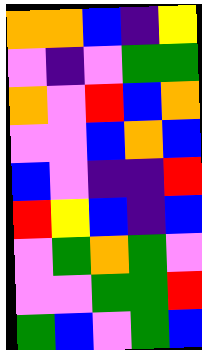[["orange", "orange", "blue", "indigo", "yellow"], ["violet", "indigo", "violet", "green", "green"], ["orange", "violet", "red", "blue", "orange"], ["violet", "violet", "blue", "orange", "blue"], ["blue", "violet", "indigo", "indigo", "red"], ["red", "yellow", "blue", "indigo", "blue"], ["violet", "green", "orange", "green", "violet"], ["violet", "violet", "green", "green", "red"], ["green", "blue", "violet", "green", "blue"]]